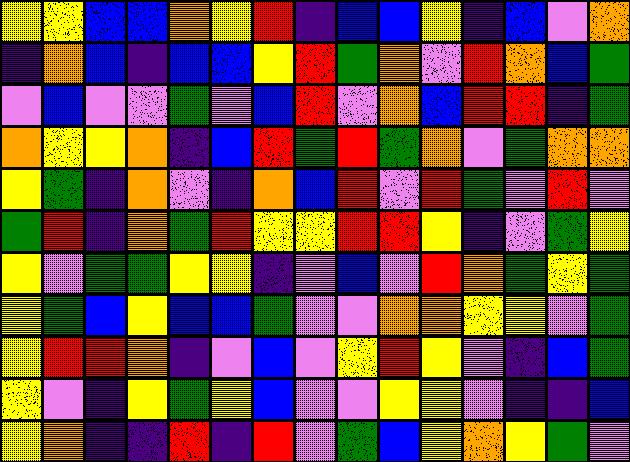[["yellow", "yellow", "blue", "blue", "orange", "yellow", "red", "indigo", "blue", "blue", "yellow", "indigo", "blue", "violet", "orange"], ["indigo", "orange", "blue", "indigo", "blue", "blue", "yellow", "red", "green", "orange", "violet", "red", "orange", "blue", "green"], ["violet", "blue", "violet", "violet", "green", "violet", "blue", "red", "violet", "orange", "blue", "red", "red", "indigo", "green"], ["orange", "yellow", "yellow", "orange", "indigo", "blue", "red", "green", "red", "green", "orange", "violet", "green", "orange", "orange"], ["yellow", "green", "indigo", "orange", "violet", "indigo", "orange", "blue", "red", "violet", "red", "green", "violet", "red", "violet"], ["green", "red", "indigo", "orange", "green", "red", "yellow", "yellow", "red", "red", "yellow", "indigo", "violet", "green", "yellow"], ["yellow", "violet", "green", "green", "yellow", "yellow", "indigo", "violet", "blue", "violet", "red", "orange", "green", "yellow", "green"], ["yellow", "green", "blue", "yellow", "blue", "blue", "green", "violet", "violet", "orange", "orange", "yellow", "yellow", "violet", "green"], ["yellow", "red", "red", "orange", "indigo", "violet", "blue", "violet", "yellow", "red", "yellow", "violet", "indigo", "blue", "green"], ["yellow", "violet", "indigo", "yellow", "green", "yellow", "blue", "violet", "violet", "yellow", "yellow", "violet", "indigo", "indigo", "blue"], ["yellow", "orange", "indigo", "indigo", "red", "indigo", "red", "violet", "green", "blue", "yellow", "orange", "yellow", "green", "violet"]]